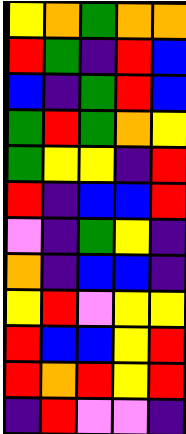[["yellow", "orange", "green", "orange", "orange"], ["red", "green", "indigo", "red", "blue"], ["blue", "indigo", "green", "red", "blue"], ["green", "red", "green", "orange", "yellow"], ["green", "yellow", "yellow", "indigo", "red"], ["red", "indigo", "blue", "blue", "red"], ["violet", "indigo", "green", "yellow", "indigo"], ["orange", "indigo", "blue", "blue", "indigo"], ["yellow", "red", "violet", "yellow", "yellow"], ["red", "blue", "blue", "yellow", "red"], ["red", "orange", "red", "yellow", "red"], ["indigo", "red", "violet", "violet", "indigo"]]